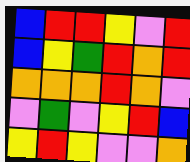[["blue", "red", "red", "yellow", "violet", "red"], ["blue", "yellow", "green", "red", "orange", "red"], ["orange", "orange", "orange", "red", "orange", "violet"], ["violet", "green", "violet", "yellow", "red", "blue"], ["yellow", "red", "yellow", "violet", "violet", "orange"]]